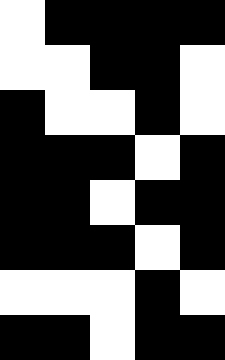[["white", "black", "black", "black", "black"], ["white", "white", "black", "black", "white"], ["black", "white", "white", "black", "white"], ["black", "black", "black", "white", "black"], ["black", "black", "white", "black", "black"], ["black", "black", "black", "white", "black"], ["white", "white", "white", "black", "white"], ["black", "black", "white", "black", "black"]]